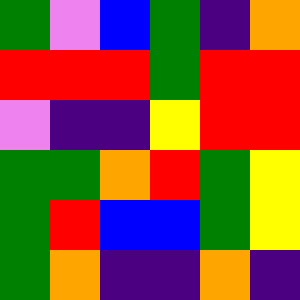[["green", "violet", "blue", "green", "indigo", "orange"], ["red", "red", "red", "green", "red", "red"], ["violet", "indigo", "indigo", "yellow", "red", "red"], ["green", "green", "orange", "red", "green", "yellow"], ["green", "red", "blue", "blue", "green", "yellow"], ["green", "orange", "indigo", "indigo", "orange", "indigo"]]